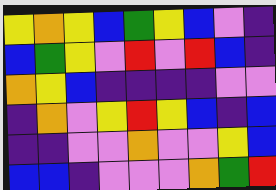[["yellow", "orange", "yellow", "blue", "green", "yellow", "blue", "violet", "indigo"], ["blue", "green", "yellow", "violet", "red", "violet", "red", "blue", "indigo"], ["orange", "yellow", "blue", "indigo", "indigo", "indigo", "indigo", "violet", "violet"], ["indigo", "orange", "violet", "yellow", "red", "yellow", "blue", "indigo", "blue"], ["indigo", "indigo", "violet", "violet", "orange", "violet", "violet", "yellow", "blue"], ["blue", "blue", "indigo", "violet", "violet", "violet", "orange", "green", "red"]]